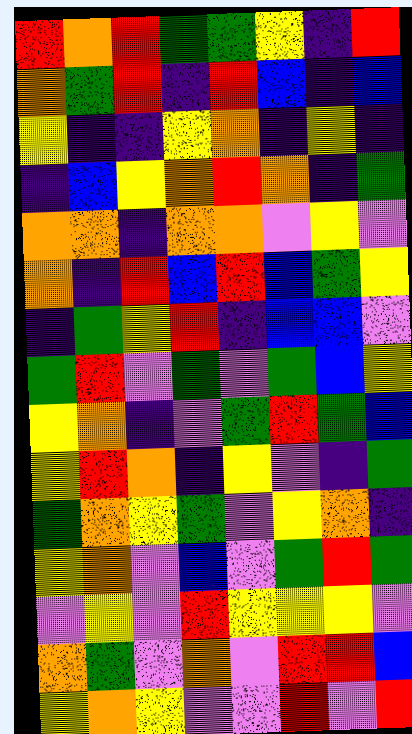[["red", "orange", "red", "green", "green", "yellow", "indigo", "red"], ["orange", "green", "red", "indigo", "red", "blue", "indigo", "blue"], ["yellow", "indigo", "indigo", "yellow", "orange", "indigo", "yellow", "indigo"], ["indigo", "blue", "yellow", "orange", "red", "orange", "indigo", "green"], ["orange", "orange", "indigo", "orange", "orange", "violet", "yellow", "violet"], ["orange", "indigo", "red", "blue", "red", "blue", "green", "yellow"], ["indigo", "green", "yellow", "red", "indigo", "blue", "blue", "violet"], ["green", "red", "violet", "green", "violet", "green", "blue", "yellow"], ["yellow", "orange", "indigo", "violet", "green", "red", "green", "blue"], ["yellow", "red", "orange", "indigo", "yellow", "violet", "indigo", "green"], ["green", "orange", "yellow", "green", "violet", "yellow", "orange", "indigo"], ["yellow", "orange", "violet", "blue", "violet", "green", "red", "green"], ["violet", "yellow", "violet", "red", "yellow", "yellow", "yellow", "violet"], ["orange", "green", "violet", "orange", "violet", "red", "red", "blue"], ["yellow", "orange", "yellow", "violet", "violet", "red", "violet", "red"]]